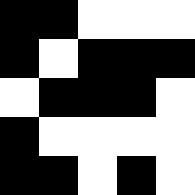[["black", "black", "white", "white", "white"], ["black", "white", "black", "black", "black"], ["white", "black", "black", "black", "white"], ["black", "white", "white", "white", "white"], ["black", "black", "white", "black", "white"]]